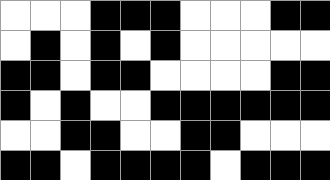[["white", "white", "white", "black", "black", "black", "white", "white", "white", "black", "black"], ["white", "black", "white", "black", "white", "black", "white", "white", "white", "white", "white"], ["black", "black", "white", "black", "black", "white", "white", "white", "white", "black", "black"], ["black", "white", "black", "white", "white", "black", "black", "black", "black", "black", "black"], ["white", "white", "black", "black", "white", "white", "black", "black", "white", "white", "white"], ["black", "black", "white", "black", "black", "black", "black", "white", "black", "black", "black"]]